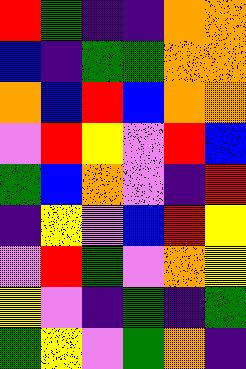[["red", "green", "indigo", "indigo", "orange", "orange"], ["blue", "indigo", "green", "green", "orange", "orange"], ["orange", "blue", "red", "blue", "orange", "orange"], ["violet", "red", "yellow", "violet", "red", "blue"], ["green", "blue", "orange", "violet", "indigo", "red"], ["indigo", "yellow", "violet", "blue", "red", "yellow"], ["violet", "red", "green", "violet", "orange", "yellow"], ["yellow", "violet", "indigo", "green", "indigo", "green"], ["green", "yellow", "violet", "green", "orange", "indigo"]]